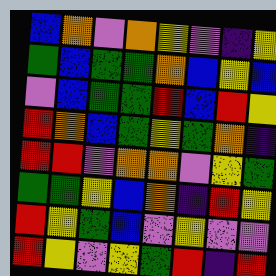[["blue", "orange", "violet", "orange", "yellow", "violet", "indigo", "yellow"], ["green", "blue", "green", "green", "orange", "blue", "yellow", "blue"], ["violet", "blue", "green", "green", "red", "blue", "red", "yellow"], ["red", "orange", "blue", "green", "yellow", "green", "orange", "indigo"], ["red", "red", "violet", "orange", "orange", "violet", "yellow", "green"], ["green", "green", "yellow", "blue", "orange", "indigo", "red", "yellow"], ["red", "yellow", "green", "blue", "violet", "yellow", "violet", "violet"], ["red", "yellow", "violet", "yellow", "green", "red", "indigo", "red"]]